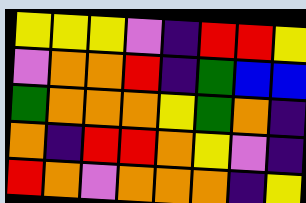[["yellow", "yellow", "yellow", "violet", "indigo", "red", "red", "yellow"], ["violet", "orange", "orange", "red", "indigo", "green", "blue", "blue"], ["green", "orange", "orange", "orange", "yellow", "green", "orange", "indigo"], ["orange", "indigo", "red", "red", "orange", "yellow", "violet", "indigo"], ["red", "orange", "violet", "orange", "orange", "orange", "indigo", "yellow"]]